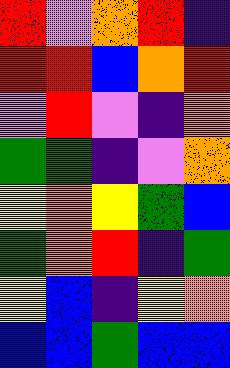[["red", "violet", "orange", "red", "indigo"], ["red", "red", "blue", "orange", "red"], ["violet", "red", "violet", "indigo", "orange"], ["green", "green", "indigo", "violet", "orange"], ["yellow", "orange", "yellow", "green", "blue"], ["green", "orange", "red", "indigo", "green"], ["yellow", "blue", "indigo", "yellow", "orange"], ["blue", "blue", "green", "blue", "blue"]]